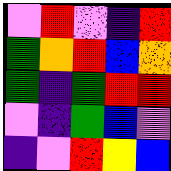[["violet", "red", "violet", "indigo", "red"], ["green", "orange", "red", "blue", "orange"], ["green", "indigo", "green", "red", "red"], ["violet", "indigo", "green", "blue", "violet"], ["indigo", "violet", "red", "yellow", "blue"]]